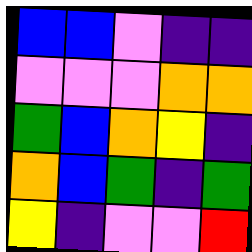[["blue", "blue", "violet", "indigo", "indigo"], ["violet", "violet", "violet", "orange", "orange"], ["green", "blue", "orange", "yellow", "indigo"], ["orange", "blue", "green", "indigo", "green"], ["yellow", "indigo", "violet", "violet", "red"]]